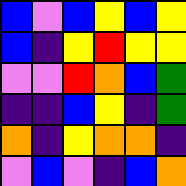[["blue", "violet", "blue", "yellow", "blue", "yellow"], ["blue", "indigo", "yellow", "red", "yellow", "yellow"], ["violet", "violet", "red", "orange", "blue", "green"], ["indigo", "indigo", "blue", "yellow", "indigo", "green"], ["orange", "indigo", "yellow", "orange", "orange", "indigo"], ["violet", "blue", "violet", "indigo", "blue", "orange"]]